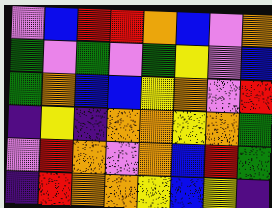[["violet", "blue", "red", "red", "orange", "blue", "violet", "orange"], ["green", "violet", "green", "violet", "green", "yellow", "violet", "blue"], ["green", "orange", "blue", "blue", "yellow", "orange", "violet", "red"], ["indigo", "yellow", "indigo", "orange", "orange", "yellow", "orange", "green"], ["violet", "red", "orange", "violet", "orange", "blue", "red", "green"], ["indigo", "red", "orange", "orange", "yellow", "blue", "yellow", "indigo"]]